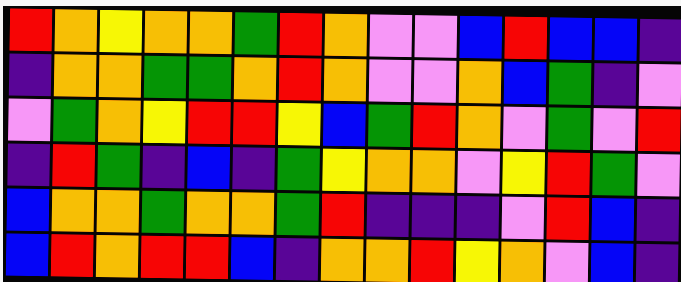[["red", "orange", "yellow", "orange", "orange", "green", "red", "orange", "violet", "violet", "blue", "red", "blue", "blue", "indigo"], ["indigo", "orange", "orange", "green", "green", "orange", "red", "orange", "violet", "violet", "orange", "blue", "green", "indigo", "violet"], ["violet", "green", "orange", "yellow", "red", "red", "yellow", "blue", "green", "red", "orange", "violet", "green", "violet", "red"], ["indigo", "red", "green", "indigo", "blue", "indigo", "green", "yellow", "orange", "orange", "violet", "yellow", "red", "green", "violet"], ["blue", "orange", "orange", "green", "orange", "orange", "green", "red", "indigo", "indigo", "indigo", "violet", "red", "blue", "indigo"], ["blue", "red", "orange", "red", "red", "blue", "indigo", "orange", "orange", "red", "yellow", "orange", "violet", "blue", "indigo"]]